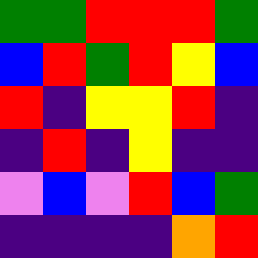[["green", "green", "red", "red", "red", "green"], ["blue", "red", "green", "red", "yellow", "blue"], ["red", "indigo", "yellow", "yellow", "red", "indigo"], ["indigo", "red", "indigo", "yellow", "indigo", "indigo"], ["violet", "blue", "violet", "red", "blue", "green"], ["indigo", "indigo", "indigo", "indigo", "orange", "red"]]